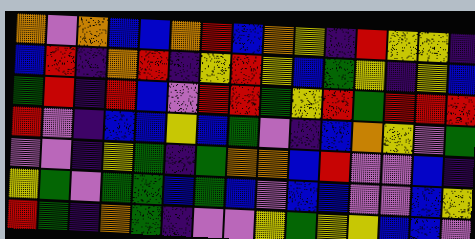[["orange", "violet", "orange", "blue", "blue", "orange", "red", "blue", "orange", "yellow", "indigo", "red", "yellow", "yellow", "indigo"], ["blue", "red", "indigo", "orange", "red", "indigo", "yellow", "red", "yellow", "blue", "green", "yellow", "indigo", "yellow", "blue"], ["green", "red", "indigo", "red", "blue", "violet", "red", "red", "green", "yellow", "red", "green", "red", "red", "red"], ["red", "violet", "indigo", "blue", "blue", "yellow", "blue", "green", "violet", "indigo", "blue", "orange", "yellow", "violet", "green"], ["violet", "violet", "indigo", "yellow", "green", "indigo", "green", "orange", "orange", "blue", "red", "violet", "violet", "blue", "indigo"], ["yellow", "green", "violet", "green", "green", "blue", "green", "blue", "violet", "blue", "blue", "violet", "violet", "blue", "yellow"], ["red", "green", "indigo", "orange", "green", "indigo", "violet", "violet", "yellow", "green", "yellow", "yellow", "blue", "blue", "violet"]]